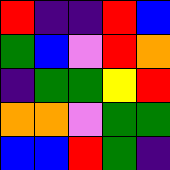[["red", "indigo", "indigo", "red", "blue"], ["green", "blue", "violet", "red", "orange"], ["indigo", "green", "green", "yellow", "red"], ["orange", "orange", "violet", "green", "green"], ["blue", "blue", "red", "green", "indigo"]]